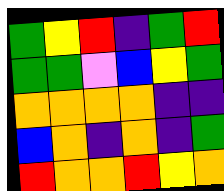[["green", "yellow", "red", "indigo", "green", "red"], ["green", "green", "violet", "blue", "yellow", "green"], ["orange", "orange", "orange", "orange", "indigo", "indigo"], ["blue", "orange", "indigo", "orange", "indigo", "green"], ["red", "orange", "orange", "red", "yellow", "orange"]]